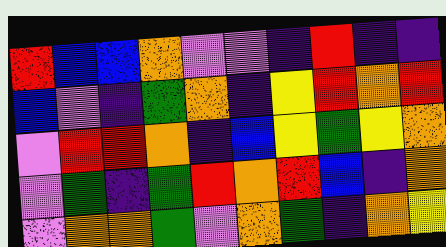[["red", "blue", "blue", "orange", "violet", "violet", "indigo", "red", "indigo", "indigo"], ["blue", "violet", "indigo", "green", "orange", "indigo", "yellow", "red", "orange", "red"], ["violet", "red", "red", "orange", "indigo", "blue", "yellow", "green", "yellow", "orange"], ["violet", "green", "indigo", "green", "red", "orange", "red", "blue", "indigo", "orange"], ["violet", "orange", "orange", "green", "violet", "orange", "green", "indigo", "orange", "yellow"]]